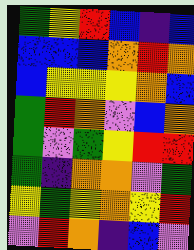[["green", "yellow", "red", "blue", "indigo", "blue"], ["blue", "blue", "blue", "orange", "red", "orange"], ["blue", "yellow", "yellow", "yellow", "orange", "blue"], ["green", "red", "orange", "violet", "blue", "orange"], ["green", "violet", "green", "yellow", "red", "red"], ["green", "indigo", "orange", "orange", "violet", "green"], ["yellow", "green", "yellow", "orange", "yellow", "red"], ["violet", "red", "orange", "indigo", "blue", "violet"]]